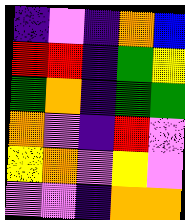[["indigo", "violet", "indigo", "orange", "blue"], ["red", "red", "indigo", "green", "yellow"], ["green", "orange", "indigo", "green", "green"], ["orange", "violet", "indigo", "red", "violet"], ["yellow", "orange", "violet", "yellow", "violet"], ["violet", "violet", "indigo", "orange", "orange"]]